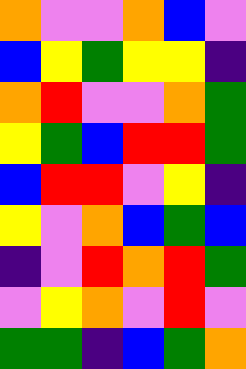[["orange", "violet", "violet", "orange", "blue", "violet"], ["blue", "yellow", "green", "yellow", "yellow", "indigo"], ["orange", "red", "violet", "violet", "orange", "green"], ["yellow", "green", "blue", "red", "red", "green"], ["blue", "red", "red", "violet", "yellow", "indigo"], ["yellow", "violet", "orange", "blue", "green", "blue"], ["indigo", "violet", "red", "orange", "red", "green"], ["violet", "yellow", "orange", "violet", "red", "violet"], ["green", "green", "indigo", "blue", "green", "orange"]]